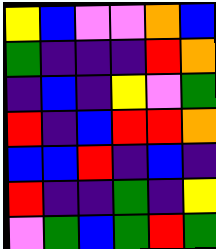[["yellow", "blue", "violet", "violet", "orange", "blue"], ["green", "indigo", "indigo", "indigo", "red", "orange"], ["indigo", "blue", "indigo", "yellow", "violet", "green"], ["red", "indigo", "blue", "red", "red", "orange"], ["blue", "blue", "red", "indigo", "blue", "indigo"], ["red", "indigo", "indigo", "green", "indigo", "yellow"], ["violet", "green", "blue", "green", "red", "green"]]